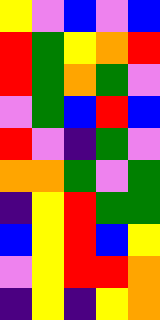[["yellow", "violet", "blue", "violet", "blue"], ["red", "green", "yellow", "orange", "red"], ["red", "green", "orange", "green", "violet"], ["violet", "green", "blue", "red", "blue"], ["red", "violet", "indigo", "green", "violet"], ["orange", "orange", "green", "violet", "green"], ["indigo", "yellow", "red", "green", "green"], ["blue", "yellow", "red", "blue", "yellow"], ["violet", "yellow", "red", "red", "orange"], ["indigo", "yellow", "indigo", "yellow", "orange"]]